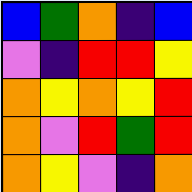[["blue", "green", "orange", "indigo", "blue"], ["violet", "indigo", "red", "red", "yellow"], ["orange", "yellow", "orange", "yellow", "red"], ["orange", "violet", "red", "green", "red"], ["orange", "yellow", "violet", "indigo", "orange"]]